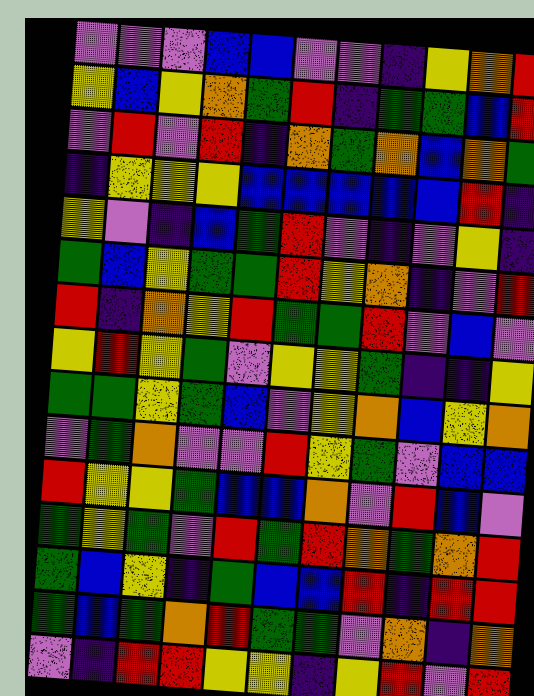[["violet", "violet", "violet", "blue", "blue", "violet", "violet", "indigo", "yellow", "orange", "red"], ["yellow", "blue", "yellow", "orange", "green", "red", "indigo", "green", "green", "blue", "red"], ["violet", "red", "violet", "red", "indigo", "orange", "green", "orange", "blue", "orange", "green"], ["indigo", "yellow", "yellow", "yellow", "blue", "blue", "blue", "blue", "blue", "red", "indigo"], ["yellow", "violet", "indigo", "blue", "green", "red", "violet", "indigo", "violet", "yellow", "indigo"], ["green", "blue", "yellow", "green", "green", "red", "yellow", "orange", "indigo", "violet", "red"], ["red", "indigo", "orange", "yellow", "red", "green", "green", "red", "violet", "blue", "violet"], ["yellow", "red", "yellow", "green", "violet", "yellow", "yellow", "green", "indigo", "indigo", "yellow"], ["green", "green", "yellow", "green", "blue", "violet", "yellow", "orange", "blue", "yellow", "orange"], ["violet", "green", "orange", "violet", "violet", "red", "yellow", "green", "violet", "blue", "blue"], ["red", "yellow", "yellow", "green", "blue", "blue", "orange", "violet", "red", "blue", "violet"], ["green", "yellow", "green", "violet", "red", "green", "red", "orange", "green", "orange", "red"], ["green", "blue", "yellow", "indigo", "green", "blue", "blue", "red", "indigo", "red", "red"], ["green", "blue", "green", "orange", "red", "green", "green", "violet", "orange", "indigo", "orange"], ["violet", "indigo", "red", "red", "yellow", "yellow", "indigo", "yellow", "red", "violet", "red"]]